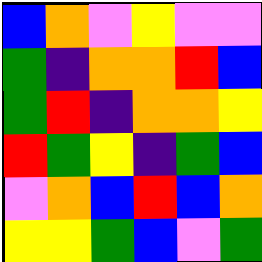[["blue", "orange", "violet", "yellow", "violet", "violet"], ["green", "indigo", "orange", "orange", "red", "blue"], ["green", "red", "indigo", "orange", "orange", "yellow"], ["red", "green", "yellow", "indigo", "green", "blue"], ["violet", "orange", "blue", "red", "blue", "orange"], ["yellow", "yellow", "green", "blue", "violet", "green"]]